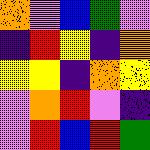[["orange", "violet", "blue", "green", "violet"], ["indigo", "red", "yellow", "indigo", "orange"], ["yellow", "yellow", "indigo", "orange", "yellow"], ["violet", "orange", "red", "violet", "indigo"], ["violet", "red", "blue", "red", "green"]]